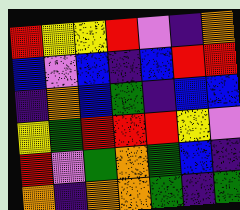[["red", "yellow", "yellow", "red", "violet", "indigo", "orange"], ["blue", "violet", "blue", "indigo", "blue", "red", "red"], ["indigo", "orange", "blue", "green", "indigo", "blue", "blue"], ["yellow", "green", "red", "red", "red", "yellow", "violet"], ["red", "violet", "green", "orange", "green", "blue", "indigo"], ["orange", "indigo", "orange", "orange", "green", "indigo", "green"]]